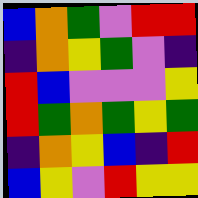[["blue", "orange", "green", "violet", "red", "red"], ["indigo", "orange", "yellow", "green", "violet", "indigo"], ["red", "blue", "violet", "violet", "violet", "yellow"], ["red", "green", "orange", "green", "yellow", "green"], ["indigo", "orange", "yellow", "blue", "indigo", "red"], ["blue", "yellow", "violet", "red", "yellow", "yellow"]]